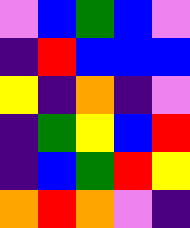[["violet", "blue", "green", "blue", "violet"], ["indigo", "red", "blue", "blue", "blue"], ["yellow", "indigo", "orange", "indigo", "violet"], ["indigo", "green", "yellow", "blue", "red"], ["indigo", "blue", "green", "red", "yellow"], ["orange", "red", "orange", "violet", "indigo"]]